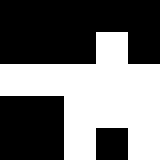[["black", "black", "black", "black", "black"], ["black", "black", "black", "white", "black"], ["white", "white", "white", "white", "white"], ["black", "black", "white", "white", "white"], ["black", "black", "white", "black", "white"]]